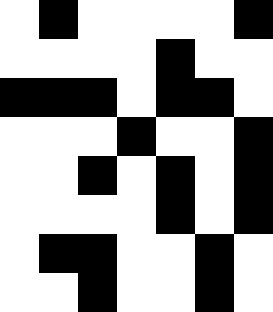[["white", "black", "white", "white", "white", "white", "black"], ["white", "white", "white", "white", "black", "white", "white"], ["black", "black", "black", "white", "black", "black", "white"], ["white", "white", "white", "black", "white", "white", "black"], ["white", "white", "black", "white", "black", "white", "black"], ["white", "white", "white", "white", "black", "white", "black"], ["white", "black", "black", "white", "white", "black", "white"], ["white", "white", "black", "white", "white", "black", "white"]]